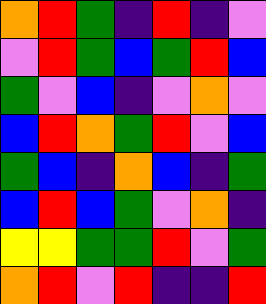[["orange", "red", "green", "indigo", "red", "indigo", "violet"], ["violet", "red", "green", "blue", "green", "red", "blue"], ["green", "violet", "blue", "indigo", "violet", "orange", "violet"], ["blue", "red", "orange", "green", "red", "violet", "blue"], ["green", "blue", "indigo", "orange", "blue", "indigo", "green"], ["blue", "red", "blue", "green", "violet", "orange", "indigo"], ["yellow", "yellow", "green", "green", "red", "violet", "green"], ["orange", "red", "violet", "red", "indigo", "indigo", "red"]]